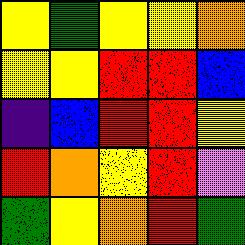[["yellow", "green", "yellow", "yellow", "orange"], ["yellow", "yellow", "red", "red", "blue"], ["indigo", "blue", "red", "red", "yellow"], ["red", "orange", "yellow", "red", "violet"], ["green", "yellow", "orange", "red", "green"]]